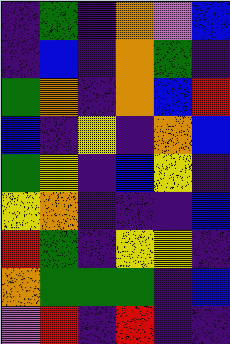[["indigo", "green", "indigo", "orange", "violet", "blue"], ["indigo", "blue", "indigo", "orange", "green", "indigo"], ["green", "orange", "indigo", "orange", "blue", "red"], ["blue", "indigo", "yellow", "indigo", "orange", "blue"], ["green", "yellow", "indigo", "blue", "yellow", "indigo"], ["yellow", "orange", "indigo", "indigo", "indigo", "blue"], ["red", "green", "indigo", "yellow", "yellow", "indigo"], ["orange", "green", "green", "green", "indigo", "blue"], ["violet", "red", "indigo", "red", "indigo", "indigo"]]